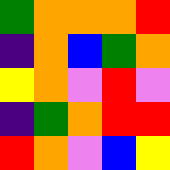[["green", "orange", "orange", "orange", "red"], ["indigo", "orange", "blue", "green", "orange"], ["yellow", "orange", "violet", "red", "violet"], ["indigo", "green", "orange", "red", "red"], ["red", "orange", "violet", "blue", "yellow"]]